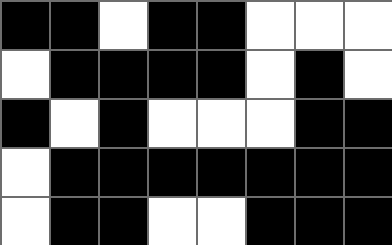[["black", "black", "white", "black", "black", "white", "white", "white"], ["white", "black", "black", "black", "black", "white", "black", "white"], ["black", "white", "black", "white", "white", "white", "black", "black"], ["white", "black", "black", "black", "black", "black", "black", "black"], ["white", "black", "black", "white", "white", "black", "black", "black"]]